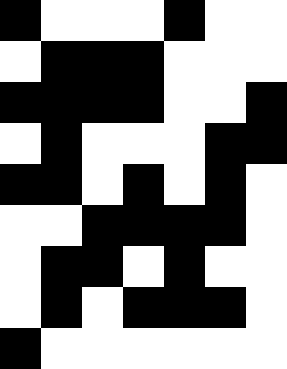[["black", "white", "white", "white", "black", "white", "white"], ["white", "black", "black", "black", "white", "white", "white"], ["black", "black", "black", "black", "white", "white", "black"], ["white", "black", "white", "white", "white", "black", "black"], ["black", "black", "white", "black", "white", "black", "white"], ["white", "white", "black", "black", "black", "black", "white"], ["white", "black", "black", "white", "black", "white", "white"], ["white", "black", "white", "black", "black", "black", "white"], ["black", "white", "white", "white", "white", "white", "white"]]